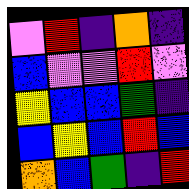[["violet", "red", "indigo", "orange", "indigo"], ["blue", "violet", "violet", "red", "violet"], ["yellow", "blue", "blue", "green", "indigo"], ["blue", "yellow", "blue", "red", "blue"], ["orange", "blue", "green", "indigo", "red"]]